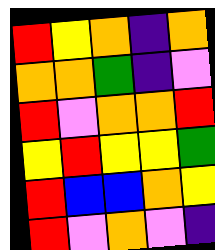[["red", "yellow", "orange", "indigo", "orange"], ["orange", "orange", "green", "indigo", "violet"], ["red", "violet", "orange", "orange", "red"], ["yellow", "red", "yellow", "yellow", "green"], ["red", "blue", "blue", "orange", "yellow"], ["red", "violet", "orange", "violet", "indigo"]]